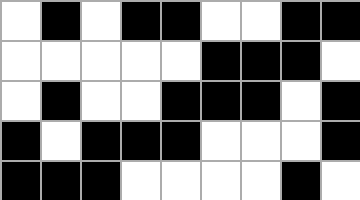[["white", "black", "white", "black", "black", "white", "white", "black", "black"], ["white", "white", "white", "white", "white", "black", "black", "black", "white"], ["white", "black", "white", "white", "black", "black", "black", "white", "black"], ["black", "white", "black", "black", "black", "white", "white", "white", "black"], ["black", "black", "black", "white", "white", "white", "white", "black", "white"]]